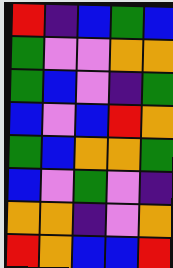[["red", "indigo", "blue", "green", "blue"], ["green", "violet", "violet", "orange", "orange"], ["green", "blue", "violet", "indigo", "green"], ["blue", "violet", "blue", "red", "orange"], ["green", "blue", "orange", "orange", "green"], ["blue", "violet", "green", "violet", "indigo"], ["orange", "orange", "indigo", "violet", "orange"], ["red", "orange", "blue", "blue", "red"]]